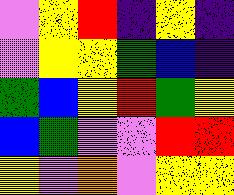[["violet", "yellow", "red", "indigo", "yellow", "indigo"], ["violet", "yellow", "yellow", "green", "blue", "indigo"], ["green", "blue", "yellow", "red", "green", "yellow"], ["blue", "green", "violet", "violet", "red", "red"], ["yellow", "violet", "orange", "violet", "yellow", "yellow"]]